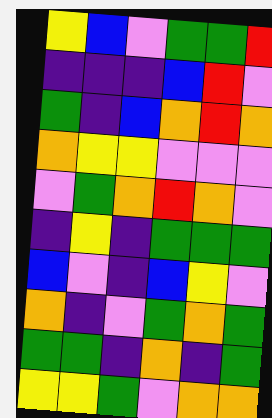[["yellow", "blue", "violet", "green", "green", "red"], ["indigo", "indigo", "indigo", "blue", "red", "violet"], ["green", "indigo", "blue", "orange", "red", "orange"], ["orange", "yellow", "yellow", "violet", "violet", "violet"], ["violet", "green", "orange", "red", "orange", "violet"], ["indigo", "yellow", "indigo", "green", "green", "green"], ["blue", "violet", "indigo", "blue", "yellow", "violet"], ["orange", "indigo", "violet", "green", "orange", "green"], ["green", "green", "indigo", "orange", "indigo", "green"], ["yellow", "yellow", "green", "violet", "orange", "orange"]]